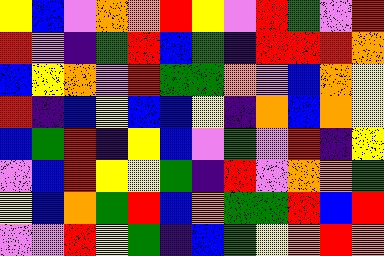[["yellow", "blue", "violet", "orange", "orange", "red", "yellow", "violet", "red", "green", "violet", "red"], ["red", "violet", "indigo", "green", "red", "blue", "green", "indigo", "red", "red", "red", "orange"], ["blue", "yellow", "orange", "violet", "red", "green", "green", "orange", "violet", "blue", "orange", "yellow"], ["red", "indigo", "blue", "yellow", "blue", "blue", "yellow", "indigo", "orange", "blue", "orange", "yellow"], ["blue", "green", "red", "indigo", "yellow", "blue", "violet", "green", "violet", "red", "indigo", "yellow"], ["violet", "blue", "red", "yellow", "yellow", "green", "indigo", "red", "violet", "orange", "orange", "green"], ["yellow", "blue", "orange", "green", "red", "blue", "orange", "green", "green", "red", "blue", "red"], ["violet", "violet", "red", "yellow", "green", "indigo", "blue", "green", "yellow", "orange", "red", "orange"]]